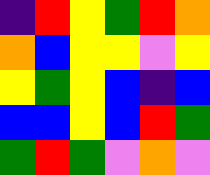[["indigo", "red", "yellow", "green", "red", "orange"], ["orange", "blue", "yellow", "yellow", "violet", "yellow"], ["yellow", "green", "yellow", "blue", "indigo", "blue"], ["blue", "blue", "yellow", "blue", "red", "green"], ["green", "red", "green", "violet", "orange", "violet"]]